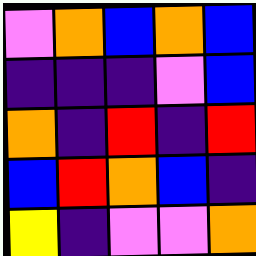[["violet", "orange", "blue", "orange", "blue"], ["indigo", "indigo", "indigo", "violet", "blue"], ["orange", "indigo", "red", "indigo", "red"], ["blue", "red", "orange", "blue", "indigo"], ["yellow", "indigo", "violet", "violet", "orange"]]